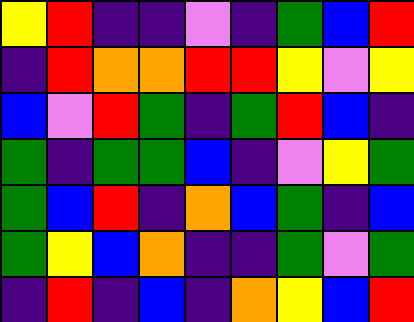[["yellow", "red", "indigo", "indigo", "violet", "indigo", "green", "blue", "red"], ["indigo", "red", "orange", "orange", "red", "red", "yellow", "violet", "yellow"], ["blue", "violet", "red", "green", "indigo", "green", "red", "blue", "indigo"], ["green", "indigo", "green", "green", "blue", "indigo", "violet", "yellow", "green"], ["green", "blue", "red", "indigo", "orange", "blue", "green", "indigo", "blue"], ["green", "yellow", "blue", "orange", "indigo", "indigo", "green", "violet", "green"], ["indigo", "red", "indigo", "blue", "indigo", "orange", "yellow", "blue", "red"]]